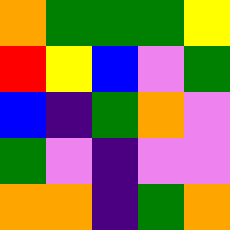[["orange", "green", "green", "green", "yellow"], ["red", "yellow", "blue", "violet", "green"], ["blue", "indigo", "green", "orange", "violet"], ["green", "violet", "indigo", "violet", "violet"], ["orange", "orange", "indigo", "green", "orange"]]